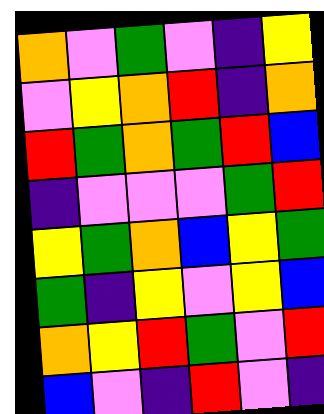[["orange", "violet", "green", "violet", "indigo", "yellow"], ["violet", "yellow", "orange", "red", "indigo", "orange"], ["red", "green", "orange", "green", "red", "blue"], ["indigo", "violet", "violet", "violet", "green", "red"], ["yellow", "green", "orange", "blue", "yellow", "green"], ["green", "indigo", "yellow", "violet", "yellow", "blue"], ["orange", "yellow", "red", "green", "violet", "red"], ["blue", "violet", "indigo", "red", "violet", "indigo"]]